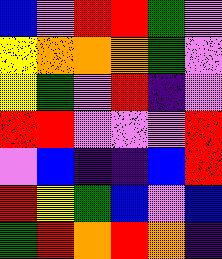[["blue", "violet", "red", "red", "green", "violet"], ["yellow", "orange", "orange", "orange", "green", "violet"], ["yellow", "green", "violet", "red", "indigo", "violet"], ["red", "red", "violet", "violet", "violet", "red"], ["violet", "blue", "indigo", "indigo", "blue", "red"], ["red", "yellow", "green", "blue", "violet", "blue"], ["green", "red", "orange", "red", "orange", "indigo"]]